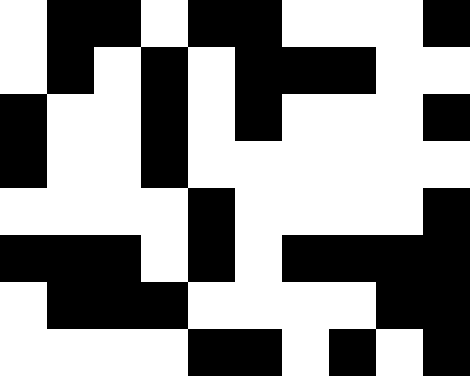[["white", "black", "black", "white", "black", "black", "white", "white", "white", "black"], ["white", "black", "white", "black", "white", "black", "black", "black", "white", "white"], ["black", "white", "white", "black", "white", "black", "white", "white", "white", "black"], ["black", "white", "white", "black", "white", "white", "white", "white", "white", "white"], ["white", "white", "white", "white", "black", "white", "white", "white", "white", "black"], ["black", "black", "black", "white", "black", "white", "black", "black", "black", "black"], ["white", "black", "black", "black", "white", "white", "white", "white", "black", "black"], ["white", "white", "white", "white", "black", "black", "white", "black", "white", "black"]]